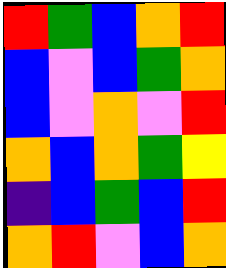[["red", "green", "blue", "orange", "red"], ["blue", "violet", "blue", "green", "orange"], ["blue", "violet", "orange", "violet", "red"], ["orange", "blue", "orange", "green", "yellow"], ["indigo", "blue", "green", "blue", "red"], ["orange", "red", "violet", "blue", "orange"]]